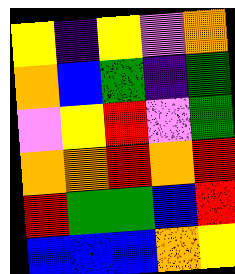[["yellow", "indigo", "yellow", "violet", "orange"], ["orange", "blue", "green", "indigo", "green"], ["violet", "yellow", "red", "violet", "green"], ["orange", "orange", "red", "orange", "red"], ["red", "green", "green", "blue", "red"], ["blue", "blue", "blue", "orange", "yellow"]]